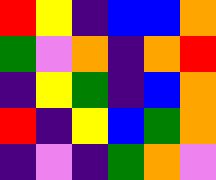[["red", "yellow", "indigo", "blue", "blue", "orange"], ["green", "violet", "orange", "indigo", "orange", "red"], ["indigo", "yellow", "green", "indigo", "blue", "orange"], ["red", "indigo", "yellow", "blue", "green", "orange"], ["indigo", "violet", "indigo", "green", "orange", "violet"]]